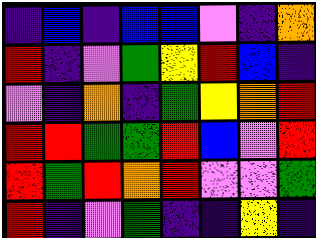[["indigo", "blue", "indigo", "blue", "blue", "violet", "indigo", "orange"], ["red", "indigo", "violet", "green", "yellow", "red", "blue", "indigo"], ["violet", "indigo", "orange", "indigo", "green", "yellow", "orange", "red"], ["red", "red", "green", "green", "red", "blue", "violet", "red"], ["red", "green", "red", "orange", "red", "violet", "violet", "green"], ["red", "indigo", "violet", "green", "indigo", "indigo", "yellow", "indigo"]]